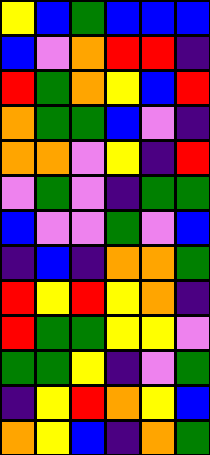[["yellow", "blue", "green", "blue", "blue", "blue"], ["blue", "violet", "orange", "red", "red", "indigo"], ["red", "green", "orange", "yellow", "blue", "red"], ["orange", "green", "green", "blue", "violet", "indigo"], ["orange", "orange", "violet", "yellow", "indigo", "red"], ["violet", "green", "violet", "indigo", "green", "green"], ["blue", "violet", "violet", "green", "violet", "blue"], ["indigo", "blue", "indigo", "orange", "orange", "green"], ["red", "yellow", "red", "yellow", "orange", "indigo"], ["red", "green", "green", "yellow", "yellow", "violet"], ["green", "green", "yellow", "indigo", "violet", "green"], ["indigo", "yellow", "red", "orange", "yellow", "blue"], ["orange", "yellow", "blue", "indigo", "orange", "green"]]